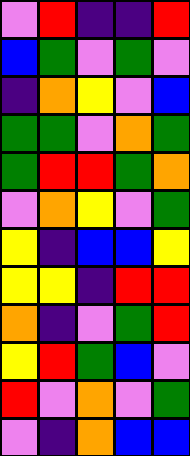[["violet", "red", "indigo", "indigo", "red"], ["blue", "green", "violet", "green", "violet"], ["indigo", "orange", "yellow", "violet", "blue"], ["green", "green", "violet", "orange", "green"], ["green", "red", "red", "green", "orange"], ["violet", "orange", "yellow", "violet", "green"], ["yellow", "indigo", "blue", "blue", "yellow"], ["yellow", "yellow", "indigo", "red", "red"], ["orange", "indigo", "violet", "green", "red"], ["yellow", "red", "green", "blue", "violet"], ["red", "violet", "orange", "violet", "green"], ["violet", "indigo", "orange", "blue", "blue"]]